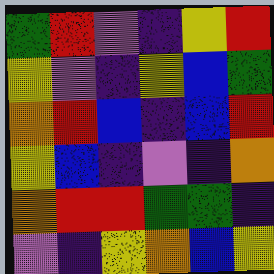[["green", "red", "violet", "indigo", "yellow", "red"], ["yellow", "violet", "indigo", "yellow", "blue", "green"], ["orange", "red", "blue", "indigo", "blue", "red"], ["yellow", "blue", "indigo", "violet", "indigo", "orange"], ["orange", "red", "red", "green", "green", "indigo"], ["violet", "indigo", "yellow", "orange", "blue", "yellow"]]